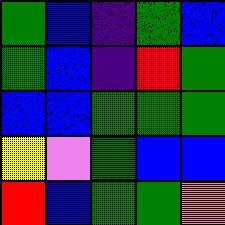[["green", "blue", "indigo", "green", "blue"], ["green", "blue", "indigo", "red", "green"], ["blue", "blue", "green", "green", "green"], ["yellow", "violet", "green", "blue", "blue"], ["red", "blue", "green", "green", "orange"]]